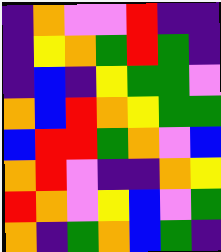[["indigo", "orange", "violet", "violet", "red", "indigo", "indigo"], ["indigo", "yellow", "orange", "green", "red", "green", "indigo"], ["indigo", "blue", "indigo", "yellow", "green", "green", "violet"], ["orange", "blue", "red", "orange", "yellow", "green", "green"], ["blue", "red", "red", "green", "orange", "violet", "blue"], ["orange", "red", "violet", "indigo", "indigo", "orange", "yellow"], ["red", "orange", "violet", "yellow", "blue", "violet", "green"], ["orange", "indigo", "green", "orange", "blue", "green", "indigo"]]